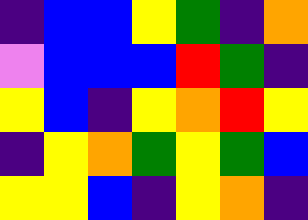[["indigo", "blue", "blue", "yellow", "green", "indigo", "orange"], ["violet", "blue", "blue", "blue", "red", "green", "indigo"], ["yellow", "blue", "indigo", "yellow", "orange", "red", "yellow"], ["indigo", "yellow", "orange", "green", "yellow", "green", "blue"], ["yellow", "yellow", "blue", "indigo", "yellow", "orange", "indigo"]]